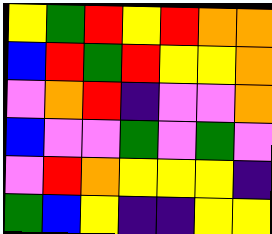[["yellow", "green", "red", "yellow", "red", "orange", "orange"], ["blue", "red", "green", "red", "yellow", "yellow", "orange"], ["violet", "orange", "red", "indigo", "violet", "violet", "orange"], ["blue", "violet", "violet", "green", "violet", "green", "violet"], ["violet", "red", "orange", "yellow", "yellow", "yellow", "indigo"], ["green", "blue", "yellow", "indigo", "indigo", "yellow", "yellow"]]